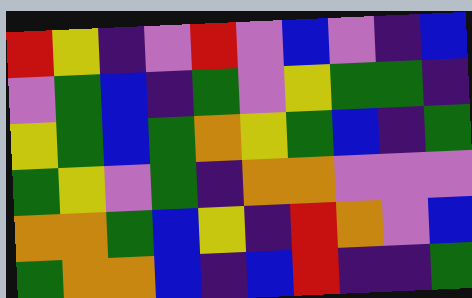[["red", "yellow", "indigo", "violet", "red", "violet", "blue", "violet", "indigo", "blue"], ["violet", "green", "blue", "indigo", "green", "violet", "yellow", "green", "green", "indigo"], ["yellow", "green", "blue", "green", "orange", "yellow", "green", "blue", "indigo", "green"], ["green", "yellow", "violet", "green", "indigo", "orange", "orange", "violet", "violet", "violet"], ["orange", "orange", "green", "blue", "yellow", "indigo", "red", "orange", "violet", "blue"], ["green", "orange", "orange", "blue", "indigo", "blue", "red", "indigo", "indigo", "green"]]